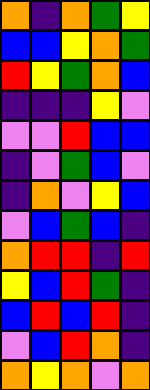[["orange", "indigo", "orange", "green", "yellow"], ["blue", "blue", "yellow", "orange", "green"], ["red", "yellow", "green", "orange", "blue"], ["indigo", "indigo", "indigo", "yellow", "violet"], ["violet", "violet", "red", "blue", "blue"], ["indigo", "violet", "green", "blue", "violet"], ["indigo", "orange", "violet", "yellow", "blue"], ["violet", "blue", "green", "blue", "indigo"], ["orange", "red", "red", "indigo", "red"], ["yellow", "blue", "red", "green", "indigo"], ["blue", "red", "blue", "red", "indigo"], ["violet", "blue", "red", "orange", "indigo"], ["orange", "yellow", "orange", "violet", "orange"]]